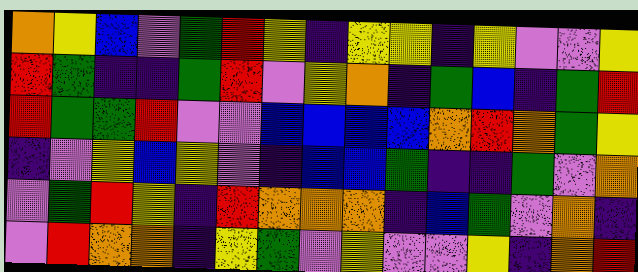[["orange", "yellow", "blue", "violet", "green", "red", "yellow", "indigo", "yellow", "yellow", "indigo", "yellow", "violet", "violet", "yellow"], ["red", "green", "indigo", "indigo", "green", "red", "violet", "yellow", "orange", "indigo", "green", "blue", "indigo", "green", "red"], ["red", "green", "green", "red", "violet", "violet", "blue", "blue", "blue", "blue", "orange", "red", "orange", "green", "yellow"], ["indigo", "violet", "yellow", "blue", "yellow", "violet", "indigo", "blue", "blue", "green", "indigo", "indigo", "green", "violet", "orange"], ["violet", "green", "red", "yellow", "indigo", "red", "orange", "orange", "orange", "indigo", "blue", "green", "violet", "orange", "indigo"], ["violet", "red", "orange", "orange", "indigo", "yellow", "green", "violet", "yellow", "violet", "violet", "yellow", "indigo", "orange", "red"]]